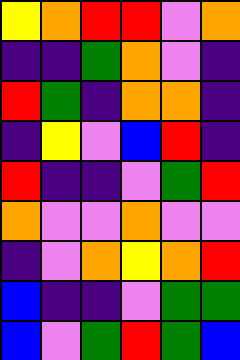[["yellow", "orange", "red", "red", "violet", "orange"], ["indigo", "indigo", "green", "orange", "violet", "indigo"], ["red", "green", "indigo", "orange", "orange", "indigo"], ["indigo", "yellow", "violet", "blue", "red", "indigo"], ["red", "indigo", "indigo", "violet", "green", "red"], ["orange", "violet", "violet", "orange", "violet", "violet"], ["indigo", "violet", "orange", "yellow", "orange", "red"], ["blue", "indigo", "indigo", "violet", "green", "green"], ["blue", "violet", "green", "red", "green", "blue"]]